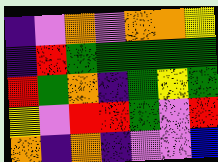[["indigo", "violet", "orange", "violet", "orange", "orange", "yellow"], ["indigo", "red", "green", "green", "green", "green", "green"], ["red", "green", "orange", "indigo", "green", "yellow", "green"], ["yellow", "violet", "red", "red", "green", "violet", "red"], ["orange", "indigo", "orange", "indigo", "violet", "violet", "blue"]]